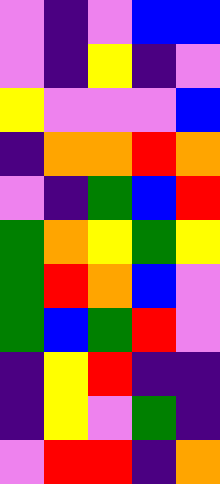[["violet", "indigo", "violet", "blue", "blue"], ["violet", "indigo", "yellow", "indigo", "violet"], ["yellow", "violet", "violet", "violet", "blue"], ["indigo", "orange", "orange", "red", "orange"], ["violet", "indigo", "green", "blue", "red"], ["green", "orange", "yellow", "green", "yellow"], ["green", "red", "orange", "blue", "violet"], ["green", "blue", "green", "red", "violet"], ["indigo", "yellow", "red", "indigo", "indigo"], ["indigo", "yellow", "violet", "green", "indigo"], ["violet", "red", "red", "indigo", "orange"]]